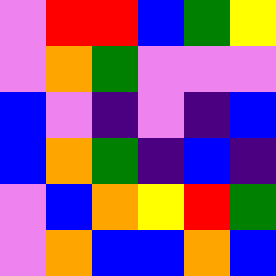[["violet", "red", "red", "blue", "green", "yellow"], ["violet", "orange", "green", "violet", "violet", "violet"], ["blue", "violet", "indigo", "violet", "indigo", "blue"], ["blue", "orange", "green", "indigo", "blue", "indigo"], ["violet", "blue", "orange", "yellow", "red", "green"], ["violet", "orange", "blue", "blue", "orange", "blue"]]